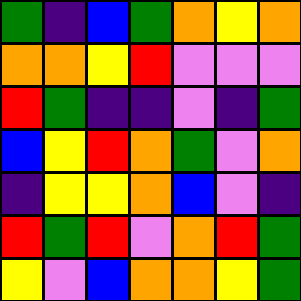[["green", "indigo", "blue", "green", "orange", "yellow", "orange"], ["orange", "orange", "yellow", "red", "violet", "violet", "violet"], ["red", "green", "indigo", "indigo", "violet", "indigo", "green"], ["blue", "yellow", "red", "orange", "green", "violet", "orange"], ["indigo", "yellow", "yellow", "orange", "blue", "violet", "indigo"], ["red", "green", "red", "violet", "orange", "red", "green"], ["yellow", "violet", "blue", "orange", "orange", "yellow", "green"]]